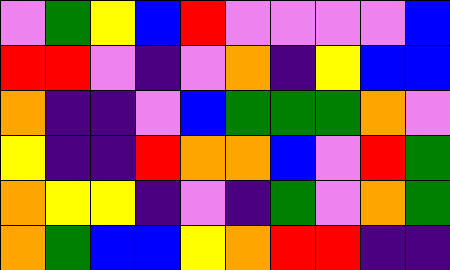[["violet", "green", "yellow", "blue", "red", "violet", "violet", "violet", "violet", "blue"], ["red", "red", "violet", "indigo", "violet", "orange", "indigo", "yellow", "blue", "blue"], ["orange", "indigo", "indigo", "violet", "blue", "green", "green", "green", "orange", "violet"], ["yellow", "indigo", "indigo", "red", "orange", "orange", "blue", "violet", "red", "green"], ["orange", "yellow", "yellow", "indigo", "violet", "indigo", "green", "violet", "orange", "green"], ["orange", "green", "blue", "blue", "yellow", "orange", "red", "red", "indigo", "indigo"]]